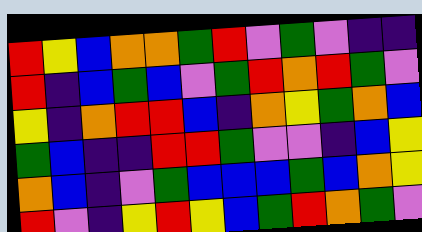[["red", "yellow", "blue", "orange", "orange", "green", "red", "violet", "green", "violet", "indigo", "indigo"], ["red", "indigo", "blue", "green", "blue", "violet", "green", "red", "orange", "red", "green", "violet"], ["yellow", "indigo", "orange", "red", "red", "blue", "indigo", "orange", "yellow", "green", "orange", "blue"], ["green", "blue", "indigo", "indigo", "red", "red", "green", "violet", "violet", "indigo", "blue", "yellow"], ["orange", "blue", "indigo", "violet", "green", "blue", "blue", "blue", "green", "blue", "orange", "yellow"], ["red", "violet", "indigo", "yellow", "red", "yellow", "blue", "green", "red", "orange", "green", "violet"]]